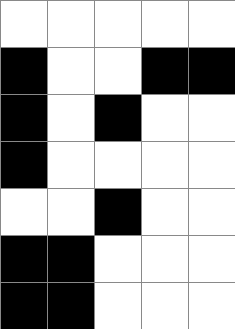[["white", "white", "white", "white", "white"], ["black", "white", "white", "black", "black"], ["black", "white", "black", "white", "white"], ["black", "white", "white", "white", "white"], ["white", "white", "black", "white", "white"], ["black", "black", "white", "white", "white"], ["black", "black", "white", "white", "white"]]